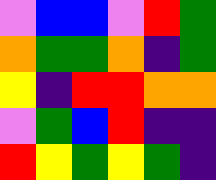[["violet", "blue", "blue", "violet", "red", "green"], ["orange", "green", "green", "orange", "indigo", "green"], ["yellow", "indigo", "red", "red", "orange", "orange"], ["violet", "green", "blue", "red", "indigo", "indigo"], ["red", "yellow", "green", "yellow", "green", "indigo"]]